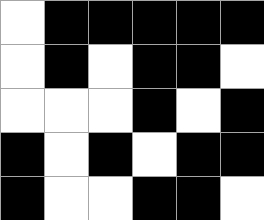[["white", "black", "black", "black", "black", "black"], ["white", "black", "white", "black", "black", "white"], ["white", "white", "white", "black", "white", "black"], ["black", "white", "black", "white", "black", "black"], ["black", "white", "white", "black", "black", "white"]]